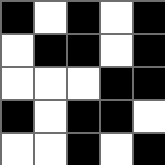[["black", "white", "black", "white", "black"], ["white", "black", "black", "white", "black"], ["white", "white", "white", "black", "black"], ["black", "white", "black", "black", "white"], ["white", "white", "black", "white", "black"]]